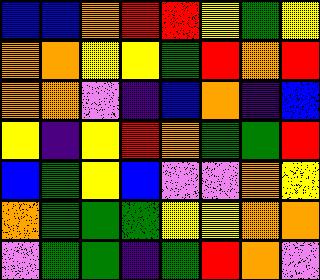[["blue", "blue", "orange", "red", "red", "yellow", "green", "yellow"], ["orange", "orange", "yellow", "yellow", "green", "red", "orange", "red"], ["orange", "orange", "violet", "indigo", "blue", "orange", "indigo", "blue"], ["yellow", "indigo", "yellow", "red", "orange", "green", "green", "red"], ["blue", "green", "yellow", "blue", "violet", "violet", "orange", "yellow"], ["orange", "green", "green", "green", "yellow", "yellow", "orange", "orange"], ["violet", "green", "green", "indigo", "green", "red", "orange", "violet"]]